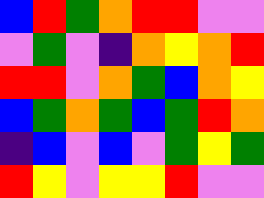[["blue", "red", "green", "orange", "red", "red", "violet", "violet"], ["violet", "green", "violet", "indigo", "orange", "yellow", "orange", "red"], ["red", "red", "violet", "orange", "green", "blue", "orange", "yellow"], ["blue", "green", "orange", "green", "blue", "green", "red", "orange"], ["indigo", "blue", "violet", "blue", "violet", "green", "yellow", "green"], ["red", "yellow", "violet", "yellow", "yellow", "red", "violet", "violet"]]